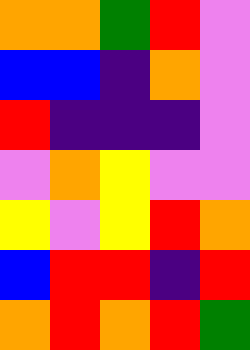[["orange", "orange", "green", "red", "violet"], ["blue", "blue", "indigo", "orange", "violet"], ["red", "indigo", "indigo", "indigo", "violet"], ["violet", "orange", "yellow", "violet", "violet"], ["yellow", "violet", "yellow", "red", "orange"], ["blue", "red", "red", "indigo", "red"], ["orange", "red", "orange", "red", "green"]]